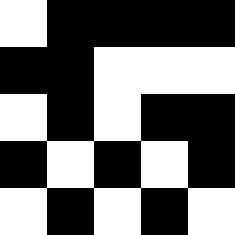[["white", "black", "black", "black", "black"], ["black", "black", "white", "white", "white"], ["white", "black", "white", "black", "black"], ["black", "white", "black", "white", "black"], ["white", "black", "white", "black", "white"]]